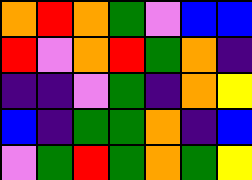[["orange", "red", "orange", "green", "violet", "blue", "blue"], ["red", "violet", "orange", "red", "green", "orange", "indigo"], ["indigo", "indigo", "violet", "green", "indigo", "orange", "yellow"], ["blue", "indigo", "green", "green", "orange", "indigo", "blue"], ["violet", "green", "red", "green", "orange", "green", "yellow"]]